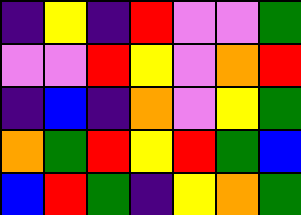[["indigo", "yellow", "indigo", "red", "violet", "violet", "green"], ["violet", "violet", "red", "yellow", "violet", "orange", "red"], ["indigo", "blue", "indigo", "orange", "violet", "yellow", "green"], ["orange", "green", "red", "yellow", "red", "green", "blue"], ["blue", "red", "green", "indigo", "yellow", "orange", "green"]]